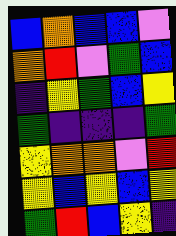[["blue", "orange", "blue", "blue", "violet"], ["orange", "red", "violet", "green", "blue"], ["indigo", "yellow", "green", "blue", "yellow"], ["green", "indigo", "indigo", "indigo", "green"], ["yellow", "orange", "orange", "violet", "red"], ["yellow", "blue", "yellow", "blue", "yellow"], ["green", "red", "blue", "yellow", "indigo"]]